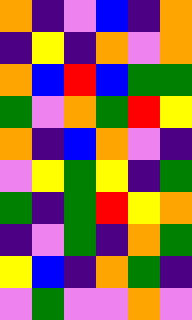[["orange", "indigo", "violet", "blue", "indigo", "orange"], ["indigo", "yellow", "indigo", "orange", "violet", "orange"], ["orange", "blue", "red", "blue", "green", "green"], ["green", "violet", "orange", "green", "red", "yellow"], ["orange", "indigo", "blue", "orange", "violet", "indigo"], ["violet", "yellow", "green", "yellow", "indigo", "green"], ["green", "indigo", "green", "red", "yellow", "orange"], ["indigo", "violet", "green", "indigo", "orange", "green"], ["yellow", "blue", "indigo", "orange", "green", "indigo"], ["violet", "green", "violet", "violet", "orange", "violet"]]